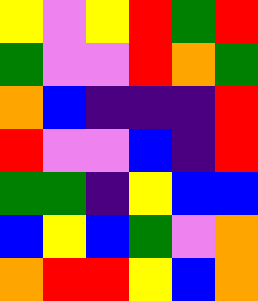[["yellow", "violet", "yellow", "red", "green", "red"], ["green", "violet", "violet", "red", "orange", "green"], ["orange", "blue", "indigo", "indigo", "indigo", "red"], ["red", "violet", "violet", "blue", "indigo", "red"], ["green", "green", "indigo", "yellow", "blue", "blue"], ["blue", "yellow", "blue", "green", "violet", "orange"], ["orange", "red", "red", "yellow", "blue", "orange"]]